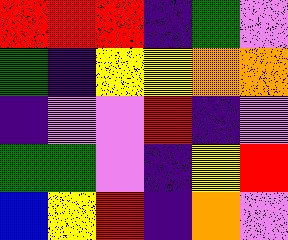[["red", "red", "red", "indigo", "green", "violet"], ["green", "indigo", "yellow", "yellow", "orange", "orange"], ["indigo", "violet", "violet", "red", "indigo", "violet"], ["green", "green", "violet", "indigo", "yellow", "red"], ["blue", "yellow", "red", "indigo", "orange", "violet"]]